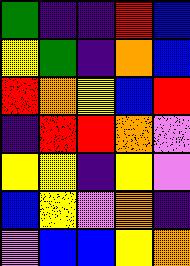[["green", "indigo", "indigo", "red", "blue"], ["yellow", "green", "indigo", "orange", "blue"], ["red", "orange", "yellow", "blue", "red"], ["indigo", "red", "red", "orange", "violet"], ["yellow", "yellow", "indigo", "yellow", "violet"], ["blue", "yellow", "violet", "orange", "indigo"], ["violet", "blue", "blue", "yellow", "orange"]]